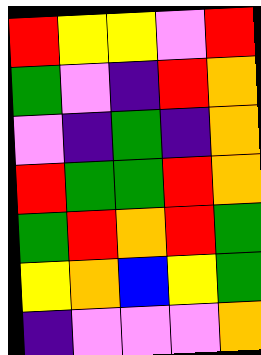[["red", "yellow", "yellow", "violet", "red"], ["green", "violet", "indigo", "red", "orange"], ["violet", "indigo", "green", "indigo", "orange"], ["red", "green", "green", "red", "orange"], ["green", "red", "orange", "red", "green"], ["yellow", "orange", "blue", "yellow", "green"], ["indigo", "violet", "violet", "violet", "orange"]]